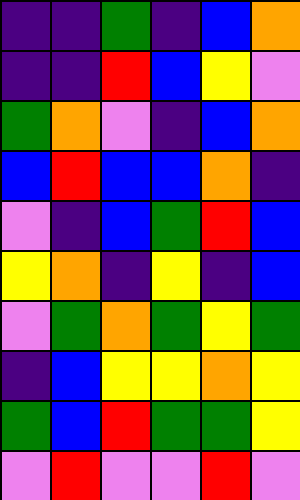[["indigo", "indigo", "green", "indigo", "blue", "orange"], ["indigo", "indigo", "red", "blue", "yellow", "violet"], ["green", "orange", "violet", "indigo", "blue", "orange"], ["blue", "red", "blue", "blue", "orange", "indigo"], ["violet", "indigo", "blue", "green", "red", "blue"], ["yellow", "orange", "indigo", "yellow", "indigo", "blue"], ["violet", "green", "orange", "green", "yellow", "green"], ["indigo", "blue", "yellow", "yellow", "orange", "yellow"], ["green", "blue", "red", "green", "green", "yellow"], ["violet", "red", "violet", "violet", "red", "violet"]]